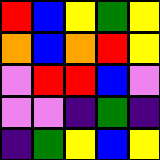[["red", "blue", "yellow", "green", "yellow"], ["orange", "blue", "orange", "red", "yellow"], ["violet", "red", "red", "blue", "violet"], ["violet", "violet", "indigo", "green", "indigo"], ["indigo", "green", "yellow", "blue", "yellow"]]